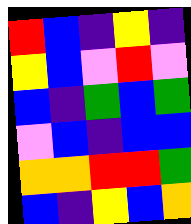[["red", "blue", "indigo", "yellow", "indigo"], ["yellow", "blue", "violet", "red", "violet"], ["blue", "indigo", "green", "blue", "green"], ["violet", "blue", "indigo", "blue", "blue"], ["orange", "orange", "red", "red", "green"], ["blue", "indigo", "yellow", "blue", "orange"]]